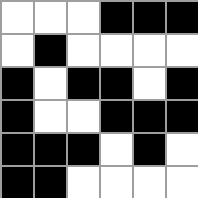[["white", "white", "white", "black", "black", "black"], ["white", "black", "white", "white", "white", "white"], ["black", "white", "black", "black", "white", "black"], ["black", "white", "white", "black", "black", "black"], ["black", "black", "black", "white", "black", "white"], ["black", "black", "white", "white", "white", "white"]]